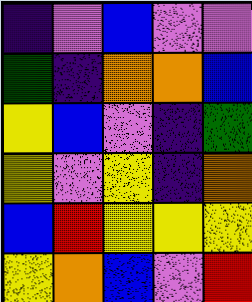[["indigo", "violet", "blue", "violet", "violet"], ["green", "indigo", "orange", "orange", "blue"], ["yellow", "blue", "violet", "indigo", "green"], ["yellow", "violet", "yellow", "indigo", "orange"], ["blue", "red", "yellow", "yellow", "yellow"], ["yellow", "orange", "blue", "violet", "red"]]